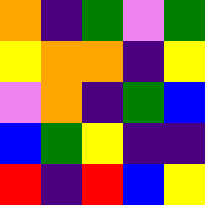[["orange", "indigo", "green", "violet", "green"], ["yellow", "orange", "orange", "indigo", "yellow"], ["violet", "orange", "indigo", "green", "blue"], ["blue", "green", "yellow", "indigo", "indigo"], ["red", "indigo", "red", "blue", "yellow"]]